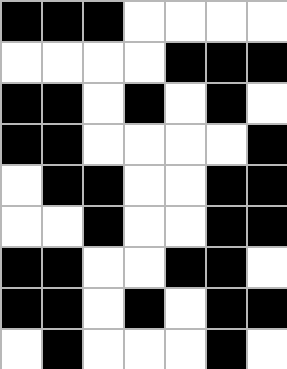[["black", "black", "black", "white", "white", "white", "white"], ["white", "white", "white", "white", "black", "black", "black"], ["black", "black", "white", "black", "white", "black", "white"], ["black", "black", "white", "white", "white", "white", "black"], ["white", "black", "black", "white", "white", "black", "black"], ["white", "white", "black", "white", "white", "black", "black"], ["black", "black", "white", "white", "black", "black", "white"], ["black", "black", "white", "black", "white", "black", "black"], ["white", "black", "white", "white", "white", "black", "white"]]